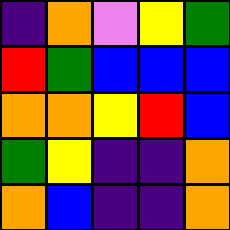[["indigo", "orange", "violet", "yellow", "green"], ["red", "green", "blue", "blue", "blue"], ["orange", "orange", "yellow", "red", "blue"], ["green", "yellow", "indigo", "indigo", "orange"], ["orange", "blue", "indigo", "indigo", "orange"]]